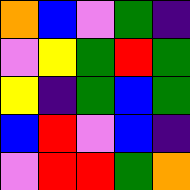[["orange", "blue", "violet", "green", "indigo"], ["violet", "yellow", "green", "red", "green"], ["yellow", "indigo", "green", "blue", "green"], ["blue", "red", "violet", "blue", "indigo"], ["violet", "red", "red", "green", "orange"]]